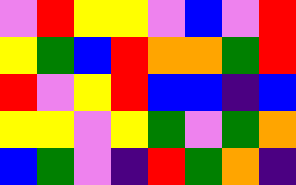[["violet", "red", "yellow", "yellow", "violet", "blue", "violet", "red"], ["yellow", "green", "blue", "red", "orange", "orange", "green", "red"], ["red", "violet", "yellow", "red", "blue", "blue", "indigo", "blue"], ["yellow", "yellow", "violet", "yellow", "green", "violet", "green", "orange"], ["blue", "green", "violet", "indigo", "red", "green", "orange", "indigo"]]